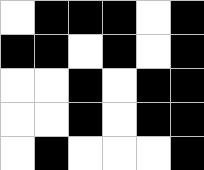[["white", "black", "black", "black", "white", "black"], ["black", "black", "white", "black", "white", "black"], ["white", "white", "black", "white", "black", "black"], ["white", "white", "black", "white", "black", "black"], ["white", "black", "white", "white", "white", "black"]]